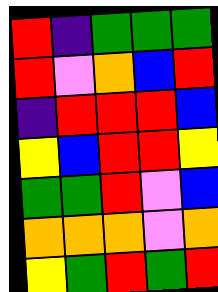[["red", "indigo", "green", "green", "green"], ["red", "violet", "orange", "blue", "red"], ["indigo", "red", "red", "red", "blue"], ["yellow", "blue", "red", "red", "yellow"], ["green", "green", "red", "violet", "blue"], ["orange", "orange", "orange", "violet", "orange"], ["yellow", "green", "red", "green", "red"]]